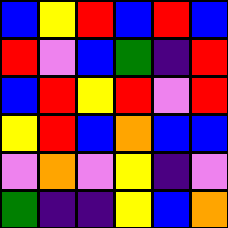[["blue", "yellow", "red", "blue", "red", "blue"], ["red", "violet", "blue", "green", "indigo", "red"], ["blue", "red", "yellow", "red", "violet", "red"], ["yellow", "red", "blue", "orange", "blue", "blue"], ["violet", "orange", "violet", "yellow", "indigo", "violet"], ["green", "indigo", "indigo", "yellow", "blue", "orange"]]